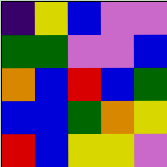[["indigo", "yellow", "blue", "violet", "violet"], ["green", "green", "violet", "violet", "blue"], ["orange", "blue", "red", "blue", "green"], ["blue", "blue", "green", "orange", "yellow"], ["red", "blue", "yellow", "yellow", "violet"]]